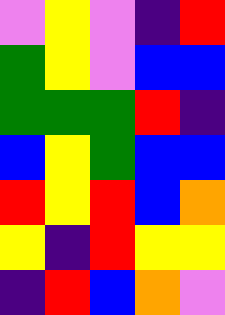[["violet", "yellow", "violet", "indigo", "red"], ["green", "yellow", "violet", "blue", "blue"], ["green", "green", "green", "red", "indigo"], ["blue", "yellow", "green", "blue", "blue"], ["red", "yellow", "red", "blue", "orange"], ["yellow", "indigo", "red", "yellow", "yellow"], ["indigo", "red", "blue", "orange", "violet"]]